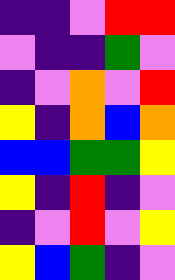[["indigo", "indigo", "violet", "red", "red"], ["violet", "indigo", "indigo", "green", "violet"], ["indigo", "violet", "orange", "violet", "red"], ["yellow", "indigo", "orange", "blue", "orange"], ["blue", "blue", "green", "green", "yellow"], ["yellow", "indigo", "red", "indigo", "violet"], ["indigo", "violet", "red", "violet", "yellow"], ["yellow", "blue", "green", "indigo", "violet"]]